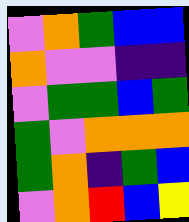[["violet", "orange", "green", "blue", "blue"], ["orange", "violet", "violet", "indigo", "indigo"], ["violet", "green", "green", "blue", "green"], ["green", "violet", "orange", "orange", "orange"], ["green", "orange", "indigo", "green", "blue"], ["violet", "orange", "red", "blue", "yellow"]]